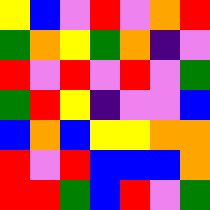[["yellow", "blue", "violet", "red", "violet", "orange", "red"], ["green", "orange", "yellow", "green", "orange", "indigo", "violet"], ["red", "violet", "red", "violet", "red", "violet", "green"], ["green", "red", "yellow", "indigo", "violet", "violet", "blue"], ["blue", "orange", "blue", "yellow", "yellow", "orange", "orange"], ["red", "violet", "red", "blue", "blue", "blue", "orange"], ["red", "red", "green", "blue", "red", "violet", "green"]]